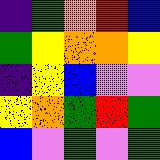[["indigo", "green", "orange", "red", "blue"], ["green", "yellow", "orange", "orange", "yellow"], ["indigo", "yellow", "blue", "violet", "violet"], ["yellow", "orange", "green", "red", "green"], ["blue", "violet", "green", "violet", "green"]]